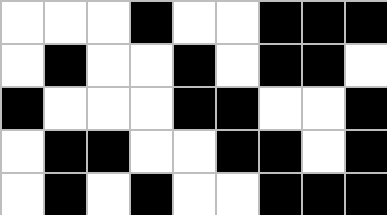[["white", "white", "white", "black", "white", "white", "black", "black", "black"], ["white", "black", "white", "white", "black", "white", "black", "black", "white"], ["black", "white", "white", "white", "black", "black", "white", "white", "black"], ["white", "black", "black", "white", "white", "black", "black", "white", "black"], ["white", "black", "white", "black", "white", "white", "black", "black", "black"]]